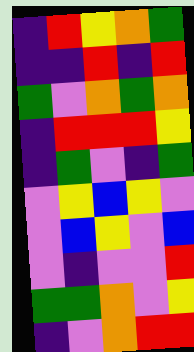[["indigo", "red", "yellow", "orange", "green"], ["indigo", "indigo", "red", "indigo", "red"], ["green", "violet", "orange", "green", "orange"], ["indigo", "red", "red", "red", "yellow"], ["indigo", "green", "violet", "indigo", "green"], ["violet", "yellow", "blue", "yellow", "violet"], ["violet", "blue", "yellow", "violet", "blue"], ["violet", "indigo", "violet", "violet", "red"], ["green", "green", "orange", "violet", "yellow"], ["indigo", "violet", "orange", "red", "red"]]